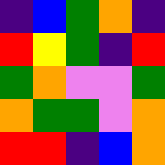[["indigo", "blue", "green", "orange", "indigo"], ["red", "yellow", "green", "indigo", "red"], ["green", "orange", "violet", "violet", "green"], ["orange", "green", "green", "violet", "orange"], ["red", "red", "indigo", "blue", "orange"]]